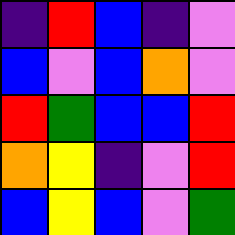[["indigo", "red", "blue", "indigo", "violet"], ["blue", "violet", "blue", "orange", "violet"], ["red", "green", "blue", "blue", "red"], ["orange", "yellow", "indigo", "violet", "red"], ["blue", "yellow", "blue", "violet", "green"]]